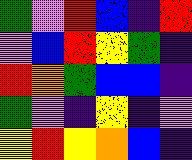[["green", "violet", "red", "blue", "indigo", "red"], ["violet", "blue", "red", "yellow", "green", "indigo"], ["red", "orange", "green", "blue", "blue", "indigo"], ["green", "violet", "indigo", "yellow", "indigo", "violet"], ["yellow", "red", "yellow", "orange", "blue", "indigo"]]